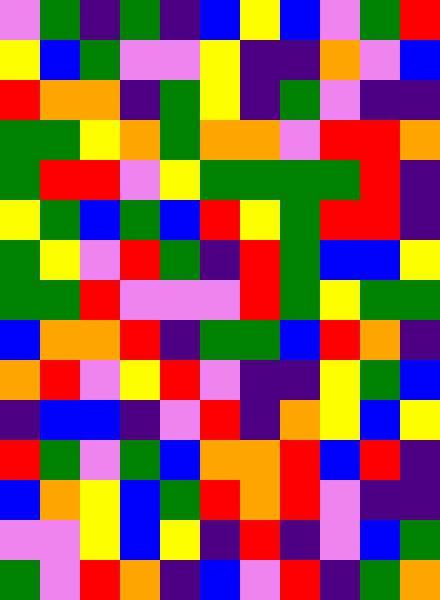[["violet", "green", "indigo", "green", "indigo", "blue", "yellow", "blue", "violet", "green", "red"], ["yellow", "blue", "green", "violet", "violet", "yellow", "indigo", "indigo", "orange", "violet", "blue"], ["red", "orange", "orange", "indigo", "green", "yellow", "indigo", "green", "violet", "indigo", "indigo"], ["green", "green", "yellow", "orange", "green", "orange", "orange", "violet", "red", "red", "orange"], ["green", "red", "red", "violet", "yellow", "green", "green", "green", "green", "red", "indigo"], ["yellow", "green", "blue", "green", "blue", "red", "yellow", "green", "red", "red", "indigo"], ["green", "yellow", "violet", "red", "green", "indigo", "red", "green", "blue", "blue", "yellow"], ["green", "green", "red", "violet", "violet", "violet", "red", "green", "yellow", "green", "green"], ["blue", "orange", "orange", "red", "indigo", "green", "green", "blue", "red", "orange", "indigo"], ["orange", "red", "violet", "yellow", "red", "violet", "indigo", "indigo", "yellow", "green", "blue"], ["indigo", "blue", "blue", "indigo", "violet", "red", "indigo", "orange", "yellow", "blue", "yellow"], ["red", "green", "violet", "green", "blue", "orange", "orange", "red", "blue", "red", "indigo"], ["blue", "orange", "yellow", "blue", "green", "red", "orange", "red", "violet", "indigo", "indigo"], ["violet", "violet", "yellow", "blue", "yellow", "indigo", "red", "indigo", "violet", "blue", "green"], ["green", "violet", "red", "orange", "indigo", "blue", "violet", "red", "indigo", "green", "orange"]]